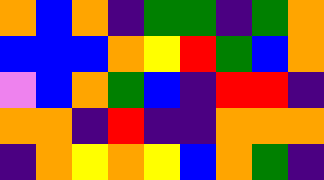[["orange", "blue", "orange", "indigo", "green", "green", "indigo", "green", "orange"], ["blue", "blue", "blue", "orange", "yellow", "red", "green", "blue", "orange"], ["violet", "blue", "orange", "green", "blue", "indigo", "red", "red", "indigo"], ["orange", "orange", "indigo", "red", "indigo", "indigo", "orange", "orange", "orange"], ["indigo", "orange", "yellow", "orange", "yellow", "blue", "orange", "green", "indigo"]]